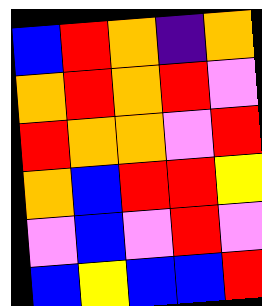[["blue", "red", "orange", "indigo", "orange"], ["orange", "red", "orange", "red", "violet"], ["red", "orange", "orange", "violet", "red"], ["orange", "blue", "red", "red", "yellow"], ["violet", "blue", "violet", "red", "violet"], ["blue", "yellow", "blue", "blue", "red"]]